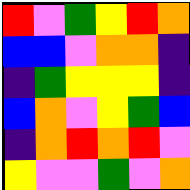[["red", "violet", "green", "yellow", "red", "orange"], ["blue", "blue", "violet", "orange", "orange", "indigo"], ["indigo", "green", "yellow", "yellow", "yellow", "indigo"], ["blue", "orange", "violet", "yellow", "green", "blue"], ["indigo", "orange", "red", "orange", "red", "violet"], ["yellow", "violet", "violet", "green", "violet", "orange"]]